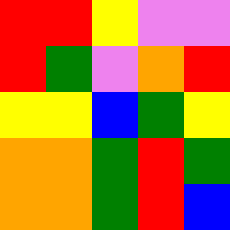[["red", "red", "yellow", "violet", "violet"], ["red", "green", "violet", "orange", "red"], ["yellow", "yellow", "blue", "green", "yellow"], ["orange", "orange", "green", "red", "green"], ["orange", "orange", "green", "red", "blue"]]